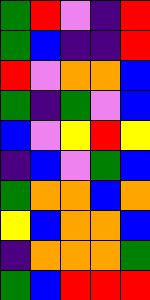[["green", "red", "violet", "indigo", "red"], ["green", "blue", "indigo", "indigo", "red"], ["red", "violet", "orange", "orange", "blue"], ["green", "indigo", "green", "violet", "blue"], ["blue", "violet", "yellow", "red", "yellow"], ["indigo", "blue", "violet", "green", "blue"], ["green", "orange", "orange", "blue", "orange"], ["yellow", "blue", "orange", "orange", "blue"], ["indigo", "orange", "orange", "orange", "green"], ["green", "blue", "red", "red", "red"]]